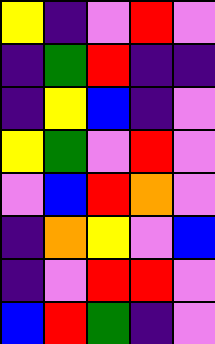[["yellow", "indigo", "violet", "red", "violet"], ["indigo", "green", "red", "indigo", "indigo"], ["indigo", "yellow", "blue", "indigo", "violet"], ["yellow", "green", "violet", "red", "violet"], ["violet", "blue", "red", "orange", "violet"], ["indigo", "orange", "yellow", "violet", "blue"], ["indigo", "violet", "red", "red", "violet"], ["blue", "red", "green", "indigo", "violet"]]